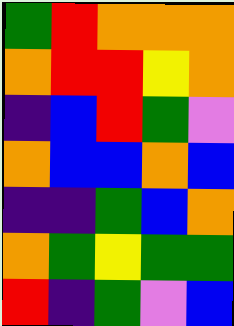[["green", "red", "orange", "orange", "orange"], ["orange", "red", "red", "yellow", "orange"], ["indigo", "blue", "red", "green", "violet"], ["orange", "blue", "blue", "orange", "blue"], ["indigo", "indigo", "green", "blue", "orange"], ["orange", "green", "yellow", "green", "green"], ["red", "indigo", "green", "violet", "blue"]]